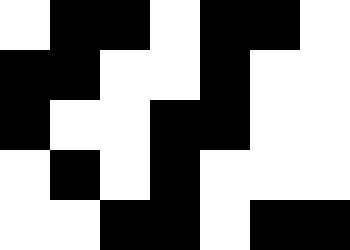[["white", "black", "black", "white", "black", "black", "white"], ["black", "black", "white", "white", "black", "white", "white"], ["black", "white", "white", "black", "black", "white", "white"], ["white", "black", "white", "black", "white", "white", "white"], ["white", "white", "black", "black", "white", "black", "black"]]